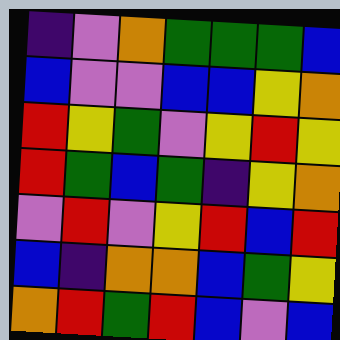[["indigo", "violet", "orange", "green", "green", "green", "blue"], ["blue", "violet", "violet", "blue", "blue", "yellow", "orange"], ["red", "yellow", "green", "violet", "yellow", "red", "yellow"], ["red", "green", "blue", "green", "indigo", "yellow", "orange"], ["violet", "red", "violet", "yellow", "red", "blue", "red"], ["blue", "indigo", "orange", "orange", "blue", "green", "yellow"], ["orange", "red", "green", "red", "blue", "violet", "blue"]]